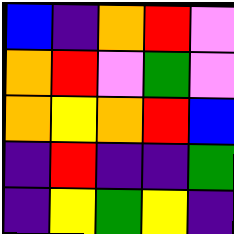[["blue", "indigo", "orange", "red", "violet"], ["orange", "red", "violet", "green", "violet"], ["orange", "yellow", "orange", "red", "blue"], ["indigo", "red", "indigo", "indigo", "green"], ["indigo", "yellow", "green", "yellow", "indigo"]]